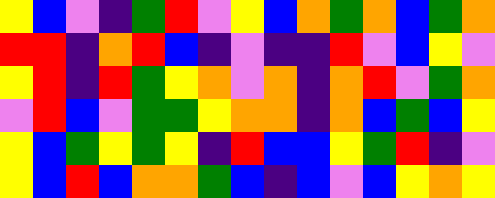[["yellow", "blue", "violet", "indigo", "green", "red", "violet", "yellow", "blue", "orange", "green", "orange", "blue", "green", "orange"], ["red", "red", "indigo", "orange", "red", "blue", "indigo", "violet", "indigo", "indigo", "red", "violet", "blue", "yellow", "violet"], ["yellow", "red", "indigo", "red", "green", "yellow", "orange", "violet", "orange", "indigo", "orange", "red", "violet", "green", "orange"], ["violet", "red", "blue", "violet", "green", "green", "yellow", "orange", "orange", "indigo", "orange", "blue", "green", "blue", "yellow"], ["yellow", "blue", "green", "yellow", "green", "yellow", "indigo", "red", "blue", "blue", "yellow", "green", "red", "indigo", "violet"], ["yellow", "blue", "red", "blue", "orange", "orange", "green", "blue", "indigo", "blue", "violet", "blue", "yellow", "orange", "yellow"]]